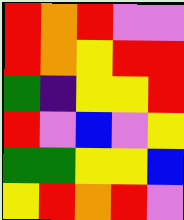[["red", "orange", "red", "violet", "violet"], ["red", "orange", "yellow", "red", "red"], ["green", "indigo", "yellow", "yellow", "red"], ["red", "violet", "blue", "violet", "yellow"], ["green", "green", "yellow", "yellow", "blue"], ["yellow", "red", "orange", "red", "violet"]]